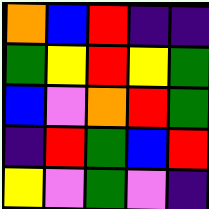[["orange", "blue", "red", "indigo", "indigo"], ["green", "yellow", "red", "yellow", "green"], ["blue", "violet", "orange", "red", "green"], ["indigo", "red", "green", "blue", "red"], ["yellow", "violet", "green", "violet", "indigo"]]